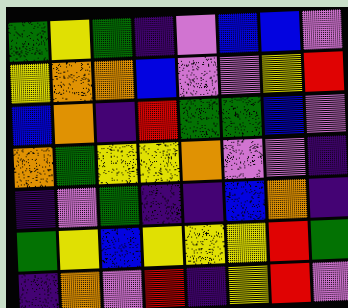[["green", "yellow", "green", "indigo", "violet", "blue", "blue", "violet"], ["yellow", "orange", "orange", "blue", "violet", "violet", "yellow", "red"], ["blue", "orange", "indigo", "red", "green", "green", "blue", "violet"], ["orange", "green", "yellow", "yellow", "orange", "violet", "violet", "indigo"], ["indigo", "violet", "green", "indigo", "indigo", "blue", "orange", "indigo"], ["green", "yellow", "blue", "yellow", "yellow", "yellow", "red", "green"], ["indigo", "orange", "violet", "red", "indigo", "yellow", "red", "violet"]]